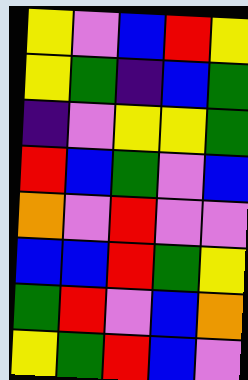[["yellow", "violet", "blue", "red", "yellow"], ["yellow", "green", "indigo", "blue", "green"], ["indigo", "violet", "yellow", "yellow", "green"], ["red", "blue", "green", "violet", "blue"], ["orange", "violet", "red", "violet", "violet"], ["blue", "blue", "red", "green", "yellow"], ["green", "red", "violet", "blue", "orange"], ["yellow", "green", "red", "blue", "violet"]]